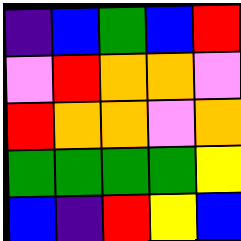[["indigo", "blue", "green", "blue", "red"], ["violet", "red", "orange", "orange", "violet"], ["red", "orange", "orange", "violet", "orange"], ["green", "green", "green", "green", "yellow"], ["blue", "indigo", "red", "yellow", "blue"]]